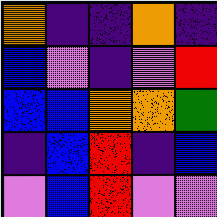[["orange", "indigo", "indigo", "orange", "indigo"], ["blue", "violet", "indigo", "violet", "red"], ["blue", "blue", "orange", "orange", "green"], ["indigo", "blue", "red", "indigo", "blue"], ["violet", "blue", "red", "violet", "violet"]]